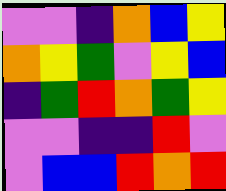[["violet", "violet", "indigo", "orange", "blue", "yellow"], ["orange", "yellow", "green", "violet", "yellow", "blue"], ["indigo", "green", "red", "orange", "green", "yellow"], ["violet", "violet", "indigo", "indigo", "red", "violet"], ["violet", "blue", "blue", "red", "orange", "red"]]